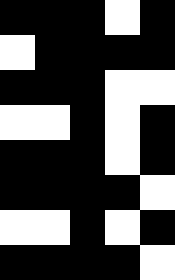[["black", "black", "black", "white", "black"], ["white", "black", "black", "black", "black"], ["black", "black", "black", "white", "white"], ["white", "white", "black", "white", "black"], ["black", "black", "black", "white", "black"], ["black", "black", "black", "black", "white"], ["white", "white", "black", "white", "black"], ["black", "black", "black", "black", "white"]]